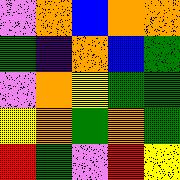[["violet", "orange", "blue", "orange", "orange"], ["green", "indigo", "orange", "blue", "green"], ["violet", "orange", "yellow", "green", "green"], ["yellow", "orange", "green", "orange", "green"], ["red", "green", "violet", "red", "yellow"]]